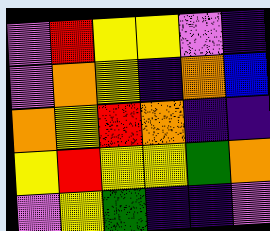[["violet", "red", "yellow", "yellow", "violet", "indigo"], ["violet", "orange", "yellow", "indigo", "orange", "blue"], ["orange", "yellow", "red", "orange", "indigo", "indigo"], ["yellow", "red", "yellow", "yellow", "green", "orange"], ["violet", "yellow", "green", "indigo", "indigo", "violet"]]